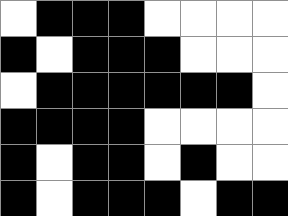[["white", "black", "black", "black", "white", "white", "white", "white"], ["black", "white", "black", "black", "black", "white", "white", "white"], ["white", "black", "black", "black", "black", "black", "black", "white"], ["black", "black", "black", "black", "white", "white", "white", "white"], ["black", "white", "black", "black", "white", "black", "white", "white"], ["black", "white", "black", "black", "black", "white", "black", "black"]]